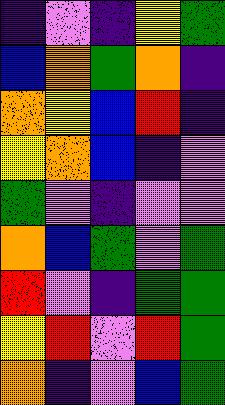[["indigo", "violet", "indigo", "yellow", "green"], ["blue", "orange", "green", "orange", "indigo"], ["orange", "yellow", "blue", "red", "indigo"], ["yellow", "orange", "blue", "indigo", "violet"], ["green", "violet", "indigo", "violet", "violet"], ["orange", "blue", "green", "violet", "green"], ["red", "violet", "indigo", "green", "green"], ["yellow", "red", "violet", "red", "green"], ["orange", "indigo", "violet", "blue", "green"]]